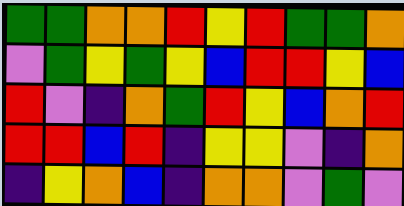[["green", "green", "orange", "orange", "red", "yellow", "red", "green", "green", "orange"], ["violet", "green", "yellow", "green", "yellow", "blue", "red", "red", "yellow", "blue"], ["red", "violet", "indigo", "orange", "green", "red", "yellow", "blue", "orange", "red"], ["red", "red", "blue", "red", "indigo", "yellow", "yellow", "violet", "indigo", "orange"], ["indigo", "yellow", "orange", "blue", "indigo", "orange", "orange", "violet", "green", "violet"]]